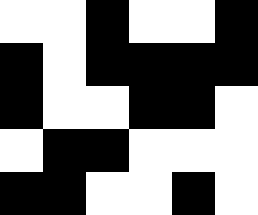[["white", "white", "black", "white", "white", "black"], ["black", "white", "black", "black", "black", "black"], ["black", "white", "white", "black", "black", "white"], ["white", "black", "black", "white", "white", "white"], ["black", "black", "white", "white", "black", "white"]]